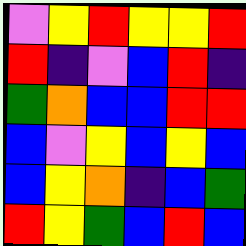[["violet", "yellow", "red", "yellow", "yellow", "red"], ["red", "indigo", "violet", "blue", "red", "indigo"], ["green", "orange", "blue", "blue", "red", "red"], ["blue", "violet", "yellow", "blue", "yellow", "blue"], ["blue", "yellow", "orange", "indigo", "blue", "green"], ["red", "yellow", "green", "blue", "red", "blue"]]